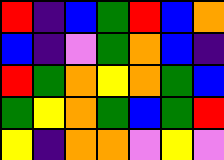[["red", "indigo", "blue", "green", "red", "blue", "orange"], ["blue", "indigo", "violet", "green", "orange", "blue", "indigo"], ["red", "green", "orange", "yellow", "orange", "green", "blue"], ["green", "yellow", "orange", "green", "blue", "green", "red"], ["yellow", "indigo", "orange", "orange", "violet", "yellow", "violet"]]